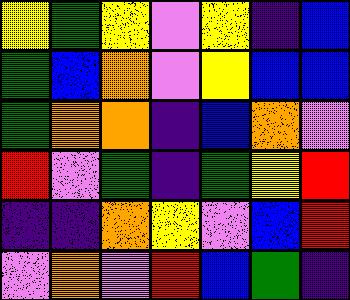[["yellow", "green", "yellow", "violet", "yellow", "indigo", "blue"], ["green", "blue", "orange", "violet", "yellow", "blue", "blue"], ["green", "orange", "orange", "indigo", "blue", "orange", "violet"], ["red", "violet", "green", "indigo", "green", "yellow", "red"], ["indigo", "indigo", "orange", "yellow", "violet", "blue", "red"], ["violet", "orange", "violet", "red", "blue", "green", "indigo"]]